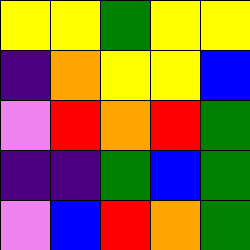[["yellow", "yellow", "green", "yellow", "yellow"], ["indigo", "orange", "yellow", "yellow", "blue"], ["violet", "red", "orange", "red", "green"], ["indigo", "indigo", "green", "blue", "green"], ["violet", "blue", "red", "orange", "green"]]